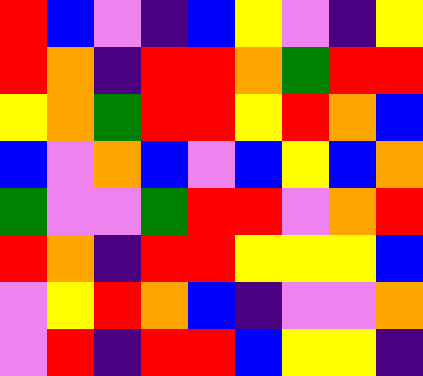[["red", "blue", "violet", "indigo", "blue", "yellow", "violet", "indigo", "yellow"], ["red", "orange", "indigo", "red", "red", "orange", "green", "red", "red"], ["yellow", "orange", "green", "red", "red", "yellow", "red", "orange", "blue"], ["blue", "violet", "orange", "blue", "violet", "blue", "yellow", "blue", "orange"], ["green", "violet", "violet", "green", "red", "red", "violet", "orange", "red"], ["red", "orange", "indigo", "red", "red", "yellow", "yellow", "yellow", "blue"], ["violet", "yellow", "red", "orange", "blue", "indigo", "violet", "violet", "orange"], ["violet", "red", "indigo", "red", "red", "blue", "yellow", "yellow", "indigo"]]